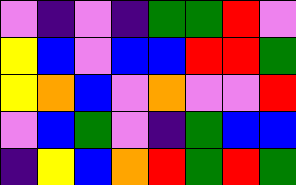[["violet", "indigo", "violet", "indigo", "green", "green", "red", "violet"], ["yellow", "blue", "violet", "blue", "blue", "red", "red", "green"], ["yellow", "orange", "blue", "violet", "orange", "violet", "violet", "red"], ["violet", "blue", "green", "violet", "indigo", "green", "blue", "blue"], ["indigo", "yellow", "blue", "orange", "red", "green", "red", "green"]]